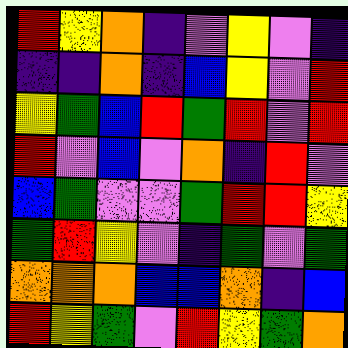[["red", "yellow", "orange", "indigo", "violet", "yellow", "violet", "indigo"], ["indigo", "indigo", "orange", "indigo", "blue", "yellow", "violet", "red"], ["yellow", "green", "blue", "red", "green", "red", "violet", "red"], ["red", "violet", "blue", "violet", "orange", "indigo", "red", "violet"], ["blue", "green", "violet", "violet", "green", "red", "red", "yellow"], ["green", "red", "yellow", "violet", "indigo", "green", "violet", "green"], ["orange", "orange", "orange", "blue", "blue", "orange", "indigo", "blue"], ["red", "yellow", "green", "violet", "red", "yellow", "green", "orange"]]